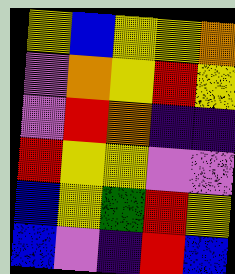[["yellow", "blue", "yellow", "yellow", "orange"], ["violet", "orange", "yellow", "red", "yellow"], ["violet", "red", "orange", "indigo", "indigo"], ["red", "yellow", "yellow", "violet", "violet"], ["blue", "yellow", "green", "red", "yellow"], ["blue", "violet", "indigo", "red", "blue"]]